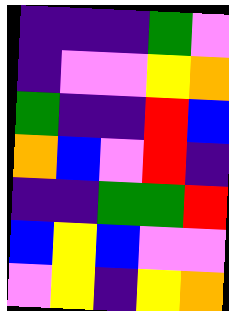[["indigo", "indigo", "indigo", "green", "violet"], ["indigo", "violet", "violet", "yellow", "orange"], ["green", "indigo", "indigo", "red", "blue"], ["orange", "blue", "violet", "red", "indigo"], ["indigo", "indigo", "green", "green", "red"], ["blue", "yellow", "blue", "violet", "violet"], ["violet", "yellow", "indigo", "yellow", "orange"]]